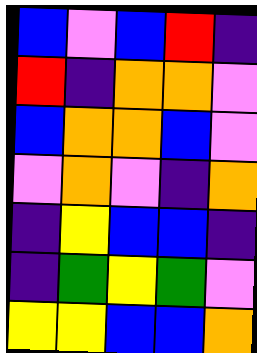[["blue", "violet", "blue", "red", "indigo"], ["red", "indigo", "orange", "orange", "violet"], ["blue", "orange", "orange", "blue", "violet"], ["violet", "orange", "violet", "indigo", "orange"], ["indigo", "yellow", "blue", "blue", "indigo"], ["indigo", "green", "yellow", "green", "violet"], ["yellow", "yellow", "blue", "blue", "orange"]]